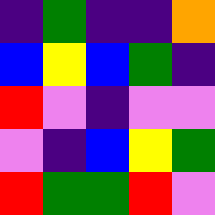[["indigo", "green", "indigo", "indigo", "orange"], ["blue", "yellow", "blue", "green", "indigo"], ["red", "violet", "indigo", "violet", "violet"], ["violet", "indigo", "blue", "yellow", "green"], ["red", "green", "green", "red", "violet"]]